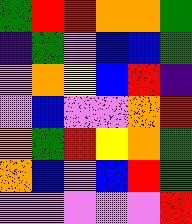[["green", "red", "red", "orange", "orange", "green"], ["indigo", "green", "violet", "blue", "blue", "green"], ["violet", "orange", "yellow", "blue", "red", "indigo"], ["violet", "blue", "violet", "violet", "orange", "red"], ["orange", "green", "red", "yellow", "orange", "green"], ["orange", "blue", "violet", "blue", "red", "green"], ["violet", "violet", "violet", "violet", "violet", "red"]]